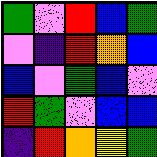[["green", "violet", "red", "blue", "green"], ["violet", "indigo", "red", "orange", "blue"], ["blue", "violet", "green", "blue", "violet"], ["red", "green", "violet", "blue", "blue"], ["indigo", "red", "orange", "yellow", "green"]]